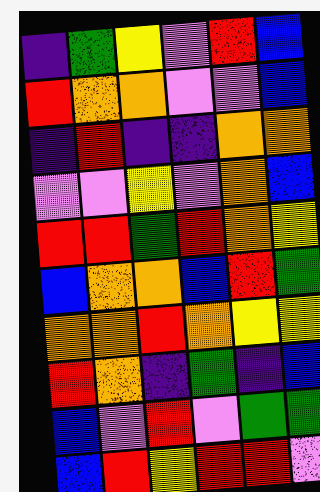[["indigo", "green", "yellow", "violet", "red", "blue"], ["red", "orange", "orange", "violet", "violet", "blue"], ["indigo", "red", "indigo", "indigo", "orange", "orange"], ["violet", "violet", "yellow", "violet", "orange", "blue"], ["red", "red", "green", "red", "orange", "yellow"], ["blue", "orange", "orange", "blue", "red", "green"], ["orange", "orange", "red", "orange", "yellow", "yellow"], ["red", "orange", "indigo", "green", "indigo", "blue"], ["blue", "violet", "red", "violet", "green", "green"], ["blue", "red", "yellow", "red", "red", "violet"]]